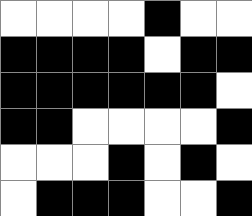[["white", "white", "white", "white", "black", "white", "white"], ["black", "black", "black", "black", "white", "black", "black"], ["black", "black", "black", "black", "black", "black", "white"], ["black", "black", "white", "white", "white", "white", "black"], ["white", "white", "white", "black", "white", "black", "white"], ["white", "black", "black", "black", "white", "white", "black"]]